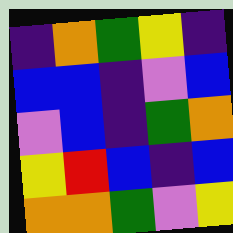[["indigo", "orange", "green", "yellow", "indigo"], ["blue", "blue", "indigo", "violet", "blue"], ["violet", "blue", "indigo", "green", "orange"], ["yellow", "red", "blue", "indigo", "blue"], ["orange", "orange", "green", "violet", "yellow"]]